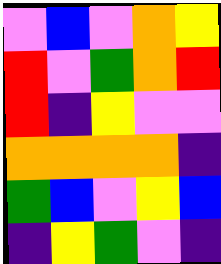[["violet", "blue", "violet", "orange", "yellow"], ["red", "violet", "green", "orange", "red"], ["red", "indigo", "yellow", "violet", "violet"], ["orange", "orange", "orange", "orange", "indigo"], ["green", "blue", "violet", "yellow", "blue"], ["indigo", "yellow", "green", "violet", "indigo"]]